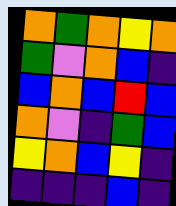[["orange", "green", "orange", "yellow", "orange"], ["green", "violet", "orange", "blue", "indigo"], ["blue", "orange", "blue", "red", "blue"], ["orange", "violet", "indigo", "green", "blue"], ["yellow", "orange", "blue", "yellow", "indigo"], ["indigo", "indigo", "indigo", "blue", "indigo"]]